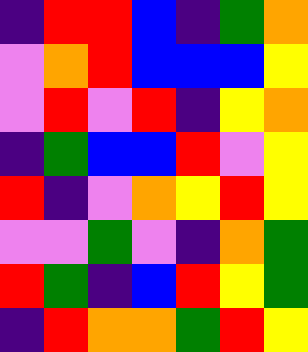[["indigo", "red", "red", "blue", "indigo", "green", "orange"], ["violet", "orange", "red", "blue", "blue", "blue", "yellow"], ["violet", "red", "violet", "red", "indigo", "yellow", "orange"], ["indigo", "green", "blue", "blue", "red", "violet", "yellow"], ["red", "indigo", "violet", "orange", "yellow", "red", "yellow"], ["violet", "violet", "green", "violet", "indigo", "orange", "green"], ["red", "green", "indigo", "blue", "red", "yellow", "green"], ["indigo", "red", "orange", "orange", "green", "red", "yellow"]]